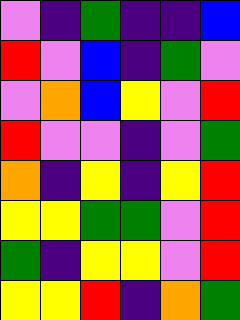[["violet", "indigo", "green", "indigo", "indigo", "blue"], ["red", "violet", "blue", "indigo", "green", "violet"], ["violet", "orange", "blue", "yellow", "violet", "red"], ["red", "violet", "violet", "indigo", "violet", "green"], ["orange", "indigo", "yellow", "indigo", "yellow", "red"], ["yellow", "yellow", "green", "green", "violet", "red"], ["green", "indigo", "yellow", "yellow", "violet", "red"], ["yellow", "yellow", "red", "indigo", "orange", "green"]]